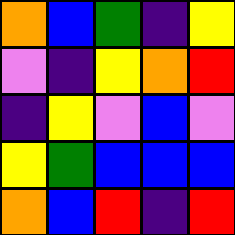[["orange", "blue", "green", "indigo", "yellow"], ["violet", "indigo", "yellow", "orange", "red"], ["indigo", "yellow", "violet", "blue", "violet"], ["yellow", "green", "blue", "blue", "blue"], ["orange", "blue", "red", "indigo", "red"]]